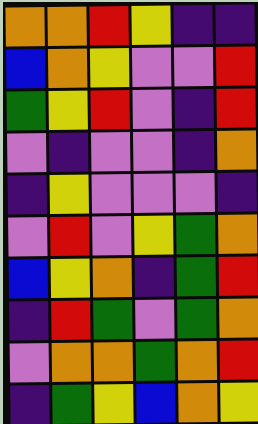[["orange", "orange", "red", "yellow", "indigo", "indigo"], ["blue", "orange", "yellow", "violet", "violet", "red"], ["green", "yellow", "red", "violet", "indigo", "red"], ["violet", "indigo", "violet", "violet", "indigo", "orange"], ["indigo", "yellow", "violet", "violet", "violet", "indigo"], ["violet", "red", "violet", "yellow", "green", "orange"], ["blue", "yellow", "orange", "indigo", "green", "red"], ["indigo", "red", "green", "violet", "green", "orange"], ["violet", "orange", "orange", "green", "orange", "red"], ["indigo", "green", "yellow", "blue", "orange", "yellow"]]